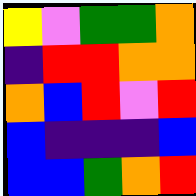[["yellow", "violet", "green", "green", "orange"], ["indigo", "red", "red", "orange", "orange"], ["orange", "blue", "red", "violet", "red"], ["blue", "indigo", "indigo", "indigo", "blue"], ["blue", "blue", "green", "orange", "red"]]